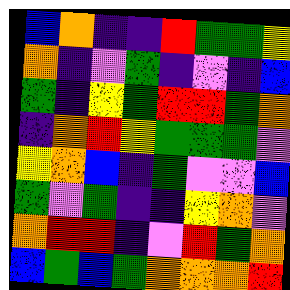[["blue", "orange", "indigo", "indigo", "red", "green", "green", "yellow"], ["orange", "indigo", "violet", "green", "indigo", "violet", "indigo", "blue"], ["green", "indigo", "yellow", "green", "red", "red", "green", "orange"], ["indigo", "orange", "red", "yellow", "green", "green", "green", "violet"], ["yellow", "orange", "blue", "indigo", "green", "violet", "violet", "blue"], ["green", "violet", "green", "indigo", "indigo", "yellow", "orange", "violet"], ["orange", "red", "red", "indigo", "violet", "red", "green", "orange"], ["blue", "green", "blue", "green", "orange", "orange", "orange", "red"]]